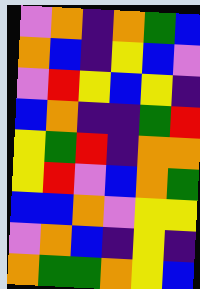[["violet", "orange", "indigo", "orange", "green", "blue"], ["orange", "blue", "indigo", "yellow", "blue", "violet"], ["violet", "red", "yellow", "blue", "yellow", "indigo"], ["blue", "orange", "indigo", "indigo", "green", "red"], ["yellow", "green", "red", "indigo", "orange", "orange"], ["yellow", "red", "violet", "blue", "orange", "green"], ["blue", "blue", "orange", "violet", "yellow", "yellow"], ["violet", "orange", "blue", "indigo", "yellow", "indigo"], ["orange", "green", "green", "orange", "yellow", "blue"]]